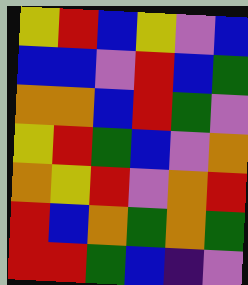[["yellow", "red", "blue", "yellow", "violet", "blue"], ["blue", "blue", "violet", "red", "blue", "green"], ["orange", "orange", "blue", "red", "green", "violet"], ["yellow", "red", "green", "blue", "violet", "orange"], ["orange", "yellow", "red", "violet", "orange", "red"], ["red", "blue", "orange", "green", "orange", "green"], ["red", "red", "green", "blue", "indigo", "violet"]]